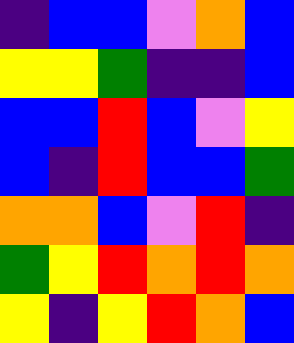[["indigo", "blue", "blue", "violet", "orange", "blue"], ["yellow", "yellow", "green", "indigo", "indigo", "blue"], ["blue", "blue", "red", "blue", "violet", "yellow"], ["blue", "indigo", "red", "blue", "blue", "green"], ["orange", "orange", "blue", "violet", "red", "indigo"], ["green", "yellow", "red", "orange", "red", "orange"], ["yellow", "indigo", "yellow", "red", "orange", "blue"]]